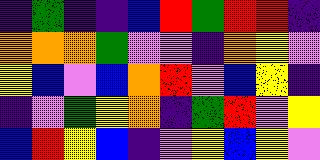[["indigo", "green", "indigo", "indigo", "blue", "red", "green", "red", "red", "indigo"], ["orange", "orange", "orange", "green", "violet", "violet", "indigo", "orange", "yellow", "violet"], ["yellow", "blue", "violet", "blue", "orange", "red", "violet", "blue", "yellow", "indigo"], ["indigo", "violet", "green", "yellow", "orange", "indigo", "green", "red", "violet", "yellow"], ["blue", "red", "yellow", "blue", "indigo", "violet", "yellow", "blue", "yellow", "violet"]]